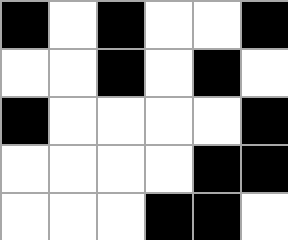[["black", "white", "black", "white", "white", "black"], ["white", "white", "black", "white", "black", "white"], ["black", "white", "white", "white", "white", "black"], ["white", "white", "white", "white", "black", "black"], ["white", "white", "white", "black", "black", "white"]]